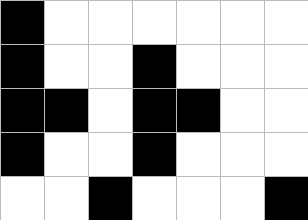[["black", "white", "white", "white", "white", "white", "white"], ["black", "white", "white", "black", "white", "white", "white"], ["black", "black", "white", "black", "black", "white", "white"], ["black", "white", "white", "black", "white", "white", "white"], ["white", "white", "black", "white", "white", "white", "black"]]